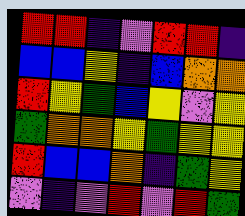[["red", "red", "indigo", "violet", "red", "red", "indigo"], ["blue", "blue", "yellow", "indigo", "blue", "orange", "orange"], ["red", "yellow", "green", "blue", "yellow", "violet", "yellow"], ["green", "orange", "orange", "yellow", "green", "yellow", "yellow"], ["red", "blue", "blue", "orange", "indigo", "green", "yellow"], ["violet", "indigo", "violet", "red", "violet", "red", "green"]]